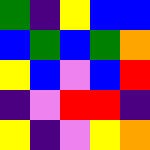[["green", "indigo", "yellow", "blue", "blue"], ["blue", "green", "blue", "green", "orange"], ["yellow", "blue", "violet", "blue", "red"], ["indigo", "violet", "red", "red", "indigo"], ["yellow", "indigo", "violet", "yellow", "orange"]]